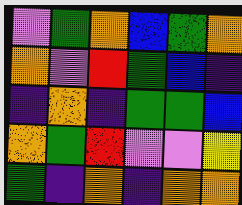[["violet", "green", "orange", "blue", "green", "orange"], ["orange", "violet", "red", "green", "blue", "indigo"], ["indigo", "orange", "indigo", "green", "green", "blue"], ["orange", "green", "red", "violet", "violet", "yellow"], ["green", "indigo", "orange", "indigo", "orange", "orange"]]